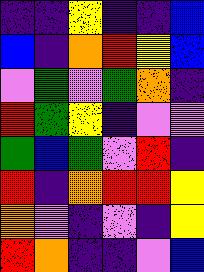[["indigo", "indigo", "yellow", "indigo", "indigo", "blue"], ["blue", "indigo", "orange", "red", "yellow", "blue"], ["violet", "green", "violet", "green", "orange", "indigo"], ["red", "green", "yellow", "indigo", "violet", "violet"], ["green", "blue", "green", "violet", "red", "indigo"], ["red", "indigo", "orange", "red", "red", "yellow"], ["orange", "violet", "indigo", "violet", "indigo", "yellow"], ["red", "orange", "indigo", "indigo", "violet", "blue"]]